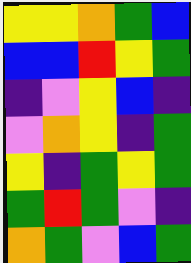[["yellow", "yellow", "orange", "green", "blue"], ["blue", "blue", "red", "yellow", "green"], ["indigo", "violet", "yellow", "blue", "indigo"], ["violet", "orange", "yellow", "indigo", "green"], ["yellow", "indigo", "green", "yellow", "green"], ["green", "red", "green", "violet", "indigo"], ["orange", "green", "violet", "blue", "green"]]